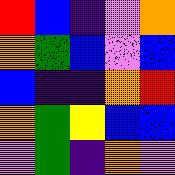[["red", "blue", "indigo", "violet", "orange"], ["orange", "green", "blue", "violet", "blue"], ["blue", "indigo", "indigo", "orange", "red"], ["orange", "green", "yellow", "blue", "blue"], ["violet", "green", "indigo", "orange", "violet"]]